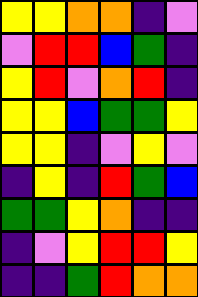[["yellow", "yellow", "orange", "orange", "indigo", "violet"], ["violet", "red", "red", "blue", "green", "indigo"], ["yellow", "red", "violet", "orange", "red", "indigo"], ["yellow", "yellow", "blue", "green", "green", "yellow"], ["yellow", "yellow", "indigo", "violet", "yellow", "violet"], ["indigo", "yellow", "indigo", "red", "green", "blue"], ["green", "green", "yellow", "orange", "indigo", "indigo"], ["indigo", "violet", "yellow", "red", "red", "yellow"], ["indigo", "indigo", "green", "red", "orange", "orange"]]